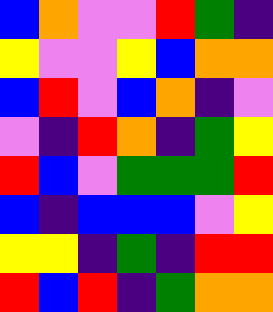[["blue", "orange", "violet", "violet", "red", "green", "indigo"], ["yellow", "violet", "violet", "yellow", "blue", "orange", "orange"], ["blue", "red", "violet", "blue", "orange", "indigo", "violet"], ["violet", "indigo", "red", "orange", "indigo", "green", "yellow"], ["red", "blue", "violet", "green", "green", "green", "red"], ["blue", "indigo", "blue", "blue", "blue", "violet", "yellow"], ["yellow", "yellow", "indigo", "green", "indigo", "red", "red"], ["red", "blue", "red", "indigo", "green", "orange", "orange"]]